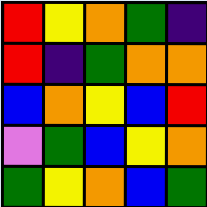[["red", "yellow", "orange", "green", "indigo"], ["red", "indigo", "green", "orange", "orange"], ["blue", "orange", "yellow", "blue", "red"], ["violet", "green", "blue", "yellow", "orange"], ["green", "yellow", "orange", "blue", "green"]]